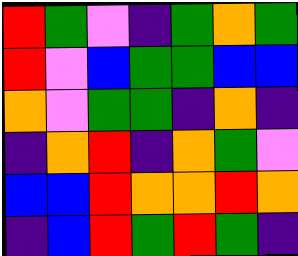[["red", "green", "violet", "indigo", "green", "orange", "green"], ["red", "violet", "blue", "green", "green", "blue", "blue"], ["orange", "violet", "green", "green", "indigo", "orange", "indigo"], ["indigo", "orange", "red", "indigo", "orange", "green", "violet"], ["blue", "blue", "red", "orange", "orange", "red", "orange"], ["indigo", "blue", "red", "green", "red", "green", "indigo"]]